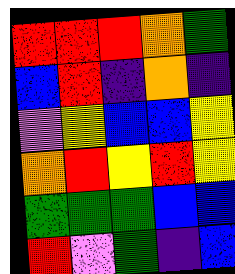[["red", "red", "red", "orange", "green"], ["blue", "red", "indigo", "orange", "indigo"], ["violet", "yellow", "blue", "blue", "yellow"], ["orange", "red", "yellow", "red", "yellow"], ["green", "green", "green", "blue", "blue"], ["red", "violet", "green", "indigo", "blue"]]